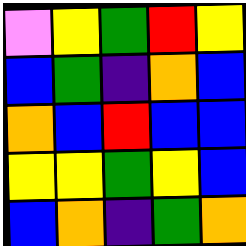[["violet", "yellow", "green", "red", "yellow"], ["blue", "green", "indigo", "orange", "blue"], ["orange", "blue", "red", "blue", "blue"], ["yellow", "yellow", "green", "yellow", "blue"], ["blue", "orange", "indigo", "green", "orange"]]